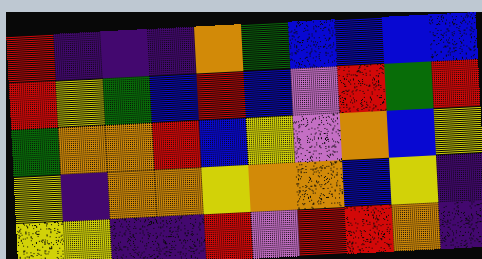[["red", "indigo", "indigo", "indigo", "orange", "green", "blue", "blue", "blue", "blue"], ["red", "yellow", "green", "blue", "red", "blue", "violet", "red", "green", "red"], ["green", "orange", "orange", "red", "blue", "yellow", "violet", "orange", "blue", "yellow"], ["yellow", "indigo", "orange", "orange", "yellow", "orange", "orange", "blue", "yellow", "indigo"], ["yellow", "yellow", "indigo", "indigo", "red", "violet", "red", "red", "orange", "indigo"]]